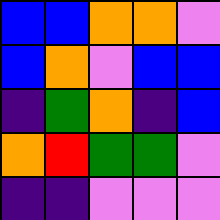[["blue", "blue", "orange", "orange", "violet"], ["blue", "orange", "violet", "blue", "blue"], ["indigo", "green", "orange", "indigo", "blue"], ["orange", "red", "green", "green", "violet"], ["indigo", "indigo", "violet", "violet", "violet"]]